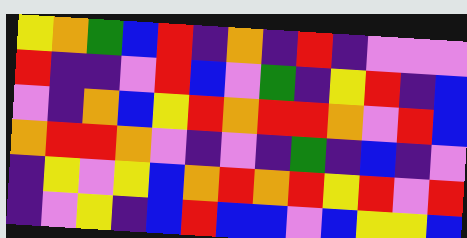[["yellow", "orange", "green", "blue", "red", "indigo", "orange", "indigo", "red", "indigo", "violet", "violet", "violet"], ["red", "indigo", "indigo", "violet", "red", "blue", "violet", "green", "indigo", "yellow", "red", "indigo", "blue"], ["violet", "indigo", "orange", "blue", "yellow", "red", "orange", "red", "red", "orange", "violet", "red", "blue"], ["orange", "red", "red", "orange", "violet", "indigo", "violet", "indigo", "green", "indigo", "blue", "indigo", "violet"], ["indigo", "yellow", "violet", "yellow", "blue", "orange", "red", "orange", "red", "yellow", "red", "violet", "red"], ["indigo", "violet", "yellow", "indigo", "blue", "red", "blue", "blue", "violet", "blue", "yellow", "yellow", "blue"]]